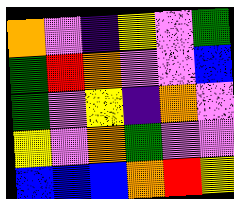[["orange", "violet", "indigo", "yellow", "violet", "green"], ["green", "red", "orange", "violet", "violet", "blue"], ["green", "violet", "yellow", "indigo", "orange", "violet"], ["yellow", "violet", "orange", "green", "violet", "violet"], ["blue", "blue", "blue", "orange", "red", "yellow"]]